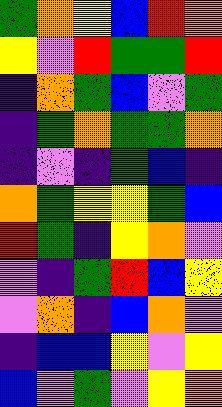[["green", "orange", "yellow", "blue", "red", "orange"], ["yellow", "violet", "red", "green", "green", "red"], ["indigo", "orange", "green", "blue", "violet", "green"], ["indigo", "green", "orange", "green", "green", "orange"], ["indigo", "violet", "indigo", "green", "blue", "indigo"], ["orange", "green", "yellow", "yellow", "green", "blue"], ["red", "green", "indigo", "yellow", "orange", "violet"], ["violet", "indigo", "green", "red", "blue", "yellow"], ["violet", "orange", "indigo", "blue", "orange", "violet"], ["indigo", "blue", "blue", "yellow", "violet", "yellow"], ["blue", "violet", "green", "violet", "yellow", "orange"]]